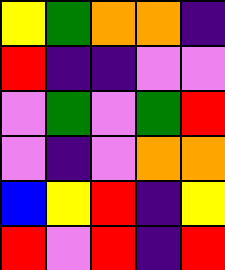[["yellow", "green", "orange", "orange", "indigo"], ["red", "indigo", "indigo", "violet", "violet"], ["violet", "green", "violet", "green", "red"], ["violet", "indigo", "violet", "orange", "orange"], ["blue", "yellow", "red", "indigo", "yellow"], ["red", "violet", "red", "indigo", "red"]]